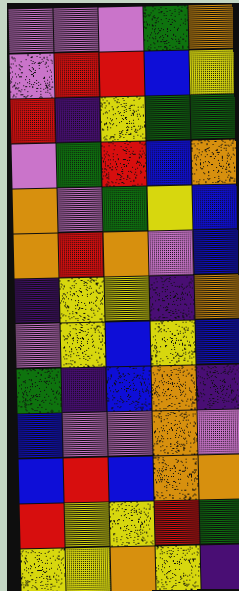[["violet", "violet", "violet", "green", "orange"], ["violet", "red", "red", "blue", "yellow"], ["red", "indigo", "yellow", "green", "green"], ["violet", "green", "red", "blue", "orange"], ["orange", "violet", "green", "yellow", "blue"], ["orange", "red", "orange", "violet", "blue"], ["indigo", "yellow", "yellow", "indigo", "orange"], ["violet", "yellow", "blue", "yellow", "blue"], ["green", "indigo", "blue", "orange", "indigo"], ["blue", "violet", "violet", "orange", "violet"], ["blue", "red", "blue", "orange", "orange"], ["red", "yellow", "yellow", "red", "green"], ["yellow", "yellow", "orange", "yellow", "indigo"]]